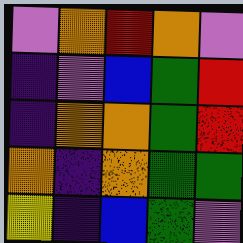[["violet", "orange", "red", "orange", "violet"], ["indigo", "violet", "blue", "green", "red"], ["indigo", "orange", "orange", "green", "red"], ["orange", "indigo", "orange", "green", "green"], ["yellow", "indigo", "blue", "green", "violet"]]